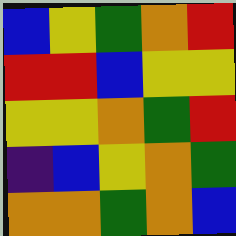[["blue", "yellow", "green", "orange", "red"], ["red", "red", "blue", "yellow", "yellow"], ["yellow", "yellow", "orange", "green", "red"], ["indigo", "blue", "yellow", "orange", "green"], ["orange", "orange", "green", "orange", "blue"]]